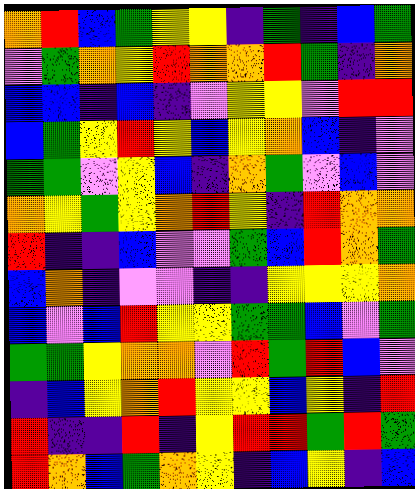[["orange", "red", "blue", "green", "yellow", "yellow", "indigo", "green", "indigo", "blue", "green"], ["violet", "green", "orange", "yellow", "red", "orange", "orange", "red", "green", "indigo", "orange"], ["blue", "blue", "indigo", "blue", "indigo", "violet", "yellow", "yellow", "violet", "red", "red"], ["blue", "green", "yellow", "red", "yellow", "blue", "yellow", "orange", "blue", "indigo", "violet"], ["green", "green", "violet", "yellow", "blue", "indigo", "orange", "green", "violet", "blue", "violet"], ["orange", "yellow", "green", "yellow", "orange", "red", "yellow", "indigo", "red", "orange", "orange"], ["red", "indigo", "indigo", "blue", "violet", "violet", "green", "blue", "red", "orange", "green"], ["blue", "orange", "indigo", "violet", "violet", "indigo", "indigo", "yellow", "yellow", "yellow", "orange"], ["blue", "violet", "blue", "red", "yellow", "yellow", "green", "green", "blue", "violet", "green"], ["green", "green", "yellow", "orange", "orange", "violet", "red", "green", "red", "blue", "violet"], ["indigo", "blue", "yellow", "orange", "red", "yellow", "yellow", "blue", "yellow", "indigo", "red"], ["red", "indigo", "indigo", "red", "indigo", "yellow", "red", "red", "green", "red", "green"], ["red", "orange", "blue", "green", "orange", "yellow", "indigo", "blue", "yellow", "indigo", "blue"]]